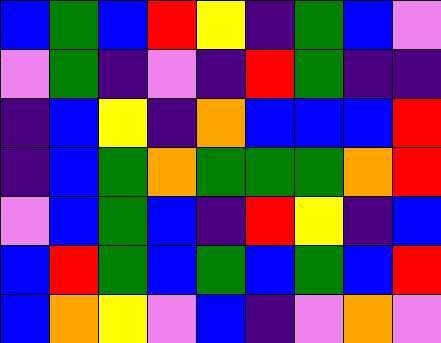[["blue", "green", "blue", "red", "yellow", "indigo", "green", "blue", "violet"], ["violet", "green", "indigo", "violet", "indigo", "red", "green", "indigo", "indigo"], ["indigo", "blue", "yellow", "indigo", "orange", "blue", "blue", "blue", "red"], ["indigo", "blue", "green", "orange", "green", "green", "green", "orange", "red"], ["violet", "blue", "green", "blue", "indigo", "red", "yellow", "indigo", "blue"], ["blue", "red", "green", "blue", "green", "blue", "green", "blue", "red"], ["blue", "orange", "yellow", "violet", "blue", "indigo", "violet", "orange", "violet"]]